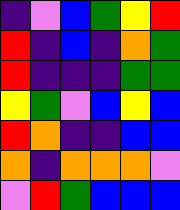[["indigo", "violet", "blue", "green", "yellow", "red"], ["red", "indigo", "blue", "indigo", "orange", "green"], ["red", "indigo", "indigo", "indigo", "green", "green"], ["yellow", "green", "violet", "blue", "yellow", "blue"], ["red", "orange", "indigo", "indigo", "blue", "blue"], ["orange", "indigo", "orange", "orange", "orange", "violet"], ["violet", "red", "green", "blue", "blue", "blue"]]